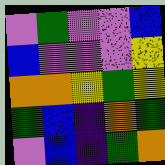[["violet", "green", "violet", "violet", "blue"], ["blue", "violet", "violet", "violet", "yellow"], ["orange", "orange", "yellow", "green", "yellow"], ["green", "blue", "indigo", "orange", "green"], ["violet", "blue", "indigo", "green", "orange"]]